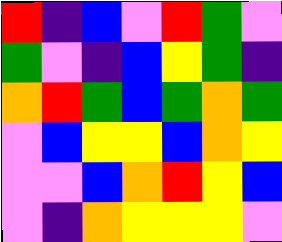[["red", "indigo", "blue", "violet", "red", "green", "violet"], ["green", "violet", "indigo", "blue", "yellow", "green", "indigo"], ["orange", "red", "green", "blue", "green", "orange", "green"], ["violet", "blue", "yellow", "yellow", "blue", "orange", "yellow"], ["violet", "violet", "blue", "orange", "red", "yellow", "blue"], ["violet", "indigo", "orange", "yellow", "yellow", "yellow", "violet"]]